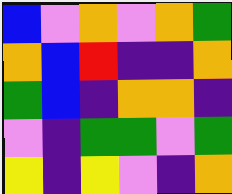[["blue", "violet", "orange", "violet", "orange", "green"], ["orange", "blue", "red", "indigo", "indigo", "orange"], ["green", "blue", "indigo", "orange", "orange", "indigo"], ["violet", "indigo", "green", "green", "violet", "green"], ["yellow", "indigo", "yellow", "violet", "indigo", "orange"]]